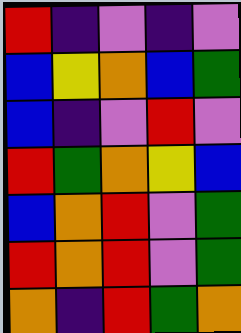[["red", "indigo", "violet", "indigo", "violet"], ["blue", "yellow", "orange", "blue", "green"], ["blue", "indigo", "violet", "red", "violet"], ["red", "green", "orange", "yellow", "blue"], ["blue", "orange", "red", "violet", "green"], ["red", "orange", "red", "violet", "green"], ["orange", "indigo", "red", "green", "orange"]]